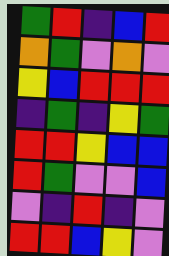[["green", "red", "indigo", "blue", "red"], ["orange", "green", "violet", "orange", "violet"], ["yellow", "blue", "red", "red", "red"], ["indigo", "green", "indigo", "yellow", "green"], ["red", "red", "yellow", "blue", "blue"], ["red", "green", "violet", "violet", "blue"], ["violet", "indigo", "red", "indigo", "violet"], ["red", "red", "blue", "yellow", "violet"]]